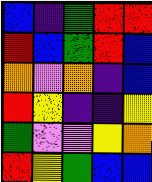[["blue", "indigo", "green", "red", "red"], ["red", "blue", "green", "red", "blue"], ["orange", "violet", "orange", "indigo", "blue"], ["red", "yellow", "indigo", "indigo", "yellow"], ["green", "violet", "violet", "yellow", "orange"], ["red", "yellow", "green", "blue", "blue"]]